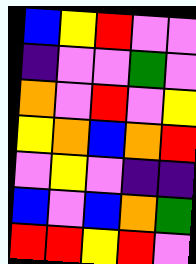[["blue", "yellow", "red", "violet", "violet"], ["indigo", "violet", "violet", "green", "violet"], ["orange", "violet", "red", "violet", "yellow"], ["yellow", "orange", "blue", "orange", "red"], ["violet", "yellow", "violet", "indigo", "indigo"], ["blue", "violet", "blue", "orange", "green"], ["red", "red", "yellow", "red", "violet"]]